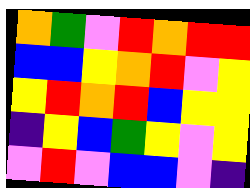[["orange", "green", "violet", "red", "orange", "red", "red"], ["blue", "blue", "yellow", "orange", "red", "violet", "yellow"], ["yellow", "red", "orange", "red", "blue", "yellow", "yellow"], ["indigo", "yellow", "blue", "green", "yellow", "violet", "yellow"], ["violet", "red", "violet", "blue", "blue", "violet", "indigo"]]